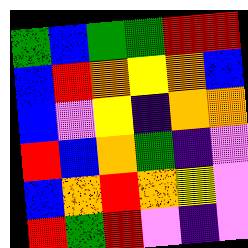[["green", "blue", "green", "green", "red", "red"], ["blue", "red", "orange", "yellow", "orange", "blue"], ["blue", "violet", "yellow", "indigo", "orange", "orange"], ["red", "blue", "orange", "green", "indigo", "violet"], ["blue", "orange", "red", "orange", "yellow", "violet"], ["red", "green", "red", "violet", "indigo", "violet"]]